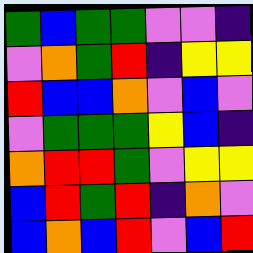[["green", "blue", "green", "green", "violet", "violet", "indigo"], ["violet", "orange", "green", "red", "indigo", "yellow", "yellow"], ["red", "blue", "blue", "orange", "violet", "blue", "violet"], ["violet", "green", "green", "green", "yellow", "blue", "indigo"], ["orange", "red", "red", "green", "violet", "yellow", "yellow"], ["blue", "red", "green", "red", "indigo", "orange", "violet"], ["blue", "orange", "blue", "red", "violet", "blue", "red"]]